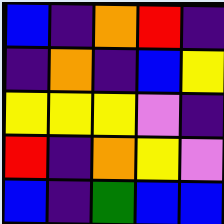[["blue", "indigo", "orange", "red", "indigo"], ["indigo", "orange", "indigo", "blue", "yellow"], ["yellow", "yellow", "yellow", "violet", "indigo"], ["red", "indigo", "orange", "yellow", "violet"], ["blue", "indigo", "green", "blue", "blue"]]